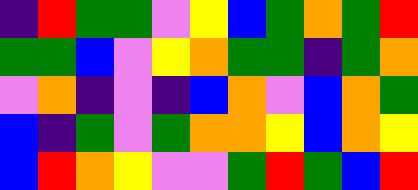[["indigo", "red", "green", "green", "violet", "yellow", "blue", "green", "orange", "green", "red"], ["green", "green", "blue", "violet", "yellow", "orange", "green", "green", "indigo", "green", "orange"], ["violet", "orange", "indigo", "violet", "indigo", "blue", "orange", "violet", "blue", "orange", "green"], ["blue", "indigo", "green", "violet", "green", "orange", "orange", "yellow", "blue", "orange", "yellow"], ["blue", "red", "orange", "yellow", "violet", "violet", "green", "red", "green", "blue", "red"]]